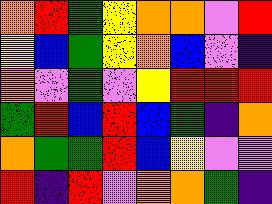[["orange", "red", "green", "yellow", "orange", "orange", "violet", "red"], ["yellow", "blue", "green", "yellow", "orange", "blue", "violet", "indigo"], ["orange", "violet", "green", "violet", "yellow", "red", "red", "red"], ["green", "red", "blue", "red", "blue", "green", "indigo", "orange"], ["orange", "green", "green", "red", "blue", "yellow", "violet", "violet"], ["red", "indigo", "red", "violet", "orange", "orange", "green", "indigo"]]